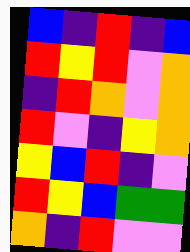[["blue", "indigo", "red", "indigo", "blue"], ["red", "yellow", "red", "violet", "orange"], ["indigo", "red", "orange", "violet", "orange"], ["red", "violet", "indigo", "yellow", "orange"], ["yellow", "blue", "red", "indigo", "violet"], ["red", "yellow", "blue", "green", "green"], ["orange", "indigo", "red", "violet", "violet"]]